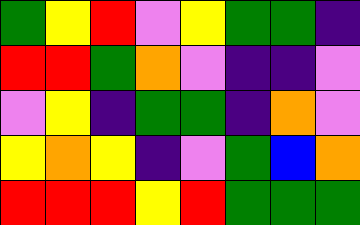[["green", "yellow", "red", "violet", "yellow", "green", "green", "indigo"], ["red", "red", "green", "orange", "violet", "indigo", "indigo", "violet"], ["violet", "yellow", "indigo", "green", "green", "indigo", "orange", "violet"], ["yellow", "orange", "yellow", "indigo", "violet", "green", "blue", "orange"], ["red", "red", "red", "yellow", "red", "green", "green", "green"]]